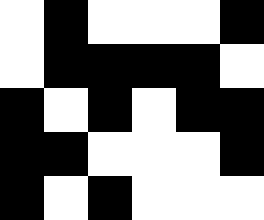[["white", "black", "white", "white", "white", "black"], ["white", "black", "black", "black", "black", "white"], ["black", "white", "black", "white", "black", "black"], ["black", "black", "white", "white", "white", "black"], ["black", "white", "black", "white", "white", "white"]]